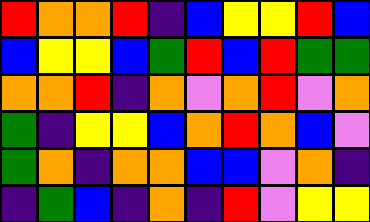[["red", "orange", "orange", "red", "indigo", "blue", "yellow", "yellow", "red", "blue"], ["blue", "yellow", "yellow", "blue", "green", "red", "blue", "red", "green", "green"], ["orange", "orange", "red", "indigo", "orange", "violet", "orange", "red", "violet", "orange"], ["green", "indigo", "yellow", "yellow", "blue", "orange", "red", "orange", "blue", "violet"], ["green", "orange", "indigo", "orange", "orange", "blue", "blue", "violet", "orange", "indigo"], ["indigo", "green", "blue", "indigo", "orange", "indigo", "red", "violet", "yellow", "yellow"]]